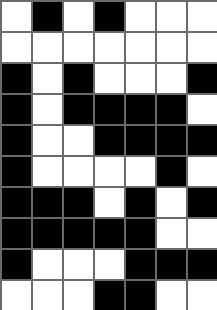[["white", "black", "white", "black", "white", "white", "white"], ["white", "white", "white", "white", "white", "white", "white"], ["black", "white", "black", "white", "white", "white", "black"], ["black", "white", "black", "black", "black", "black", "white"], ["black", "white", "white", "black", "black", "black", "black"], ["black", "white", "white", "white", "white", "black", "white"], ["black", "black", "black", "white", "black", "white", "black"], ["black", "black", "black", "black", "black", "white", "white"], ["black", "white", "white", "white", "black", "black", "black"], ["white", "white", "white", "black", "black", "white", "white"]]